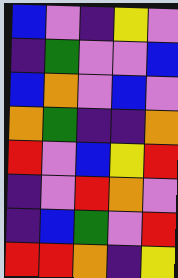[["blue", "violet", "indigo", "yellow", "violet"], ["indigo", "green", "violet", "violet", "blue"], ["blue", "orange", "violet", "blue", "violet"], ["orange", "green", "indigo", "indigo", "orange"], ["red", "violet", "blue", "yellow", "red"], ["indigo", "violet", "red", "orange", "violet"], ["indigo", "blue", "green", "violet", "red"], ["red", "red", "orange", "indigo", "yellow"]]